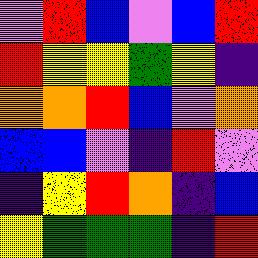[["violet", "red", "blue", "violet", "blue", "red"], ["red", "yellow", "yellow", "green", "yellow", "indigo"], ["orange", "orange", "red", "blue", "violet", "orange"], ["blue", "blue", "violet", "indigo", "red", "violet"], ["indigo", "yellow", "red", "orange", "indigo", "blue"], ["yellow", "green", "green", "green", "indigo", "red"]]